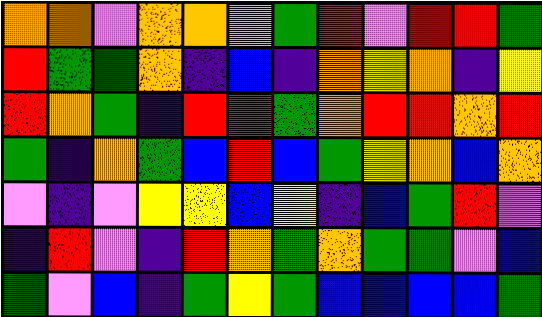[["orange", "orange", "violet", "orange", "orange", "violet", "green", "red", "violet", "red", "red", "green"], ["red", "green", "green", "orange", "indigo", "blue", "indigo", "orange", "yellow", "orange", "indigo", "yellow"], ["red", "orange", "green", "indigo", "red", "red", "green", "orange", "red", "red", "orange", "red"], ["green", "indigo", "orange", "green", "blue", "red", "blue", "green", "yellow", "orange", "blue", "orange"], ["violet", "indigo", "violet", "yellow", "yellow", "blue", "yellow", "indigo", "blue", "green", "red", "violet"], ["indigo", "red", "violet", "indigo", "red", "orange", "green", "orange", "green", "green", "violet", "blue"], ["green", "violet", "blue", "indigo", "green", "yellow", "green", "blue", "blue", "blue", "blue", "green"]]